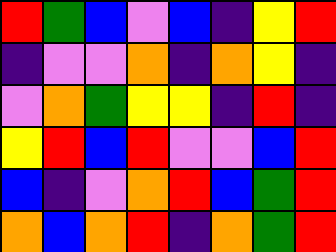[["red", "green", "blue", "violet", "blue", "indigo", "yellow", "red"], ["indigo", "violet", "violet", "orange", "indigo", "orange", "yellow", "indigo"], ["violet", "orange", "green", "yellow", "yellow", "indigo", "red", "indigo"], ["yellow", "red", "blue", "red", "violet", "violet", "blue", "red"], ["blue", "indigo", "violet", "orange", "red", "blue", "green", "red"], ["orange", "blue", "orange", "red", "indigo", "orange", "green", "red"]]